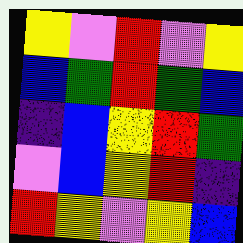[["yellow", "violet", "red", "violet", "yellow"], ["blue", "green", "red", "green", "blue"], ["indigo", "blue", "yellow", "red", "green"], ["violet", "blue", "yellow", "red", "indigo"], ["red", "yellow", "violet", "yellow", "blue"]]